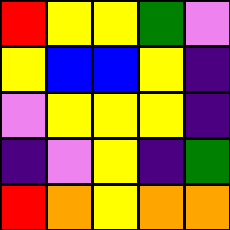[["red", "yellow", "yellow", "green", "violet"], ["yellow", "blue", "blue", "yellow", "indigo"], ["violet", "yellow", "yellow", "yellow", "indigo"], ["indigo", "violet", "yellow", "indigo", "green"], ["red", "orange", "yellow", "orange", "orange"]]